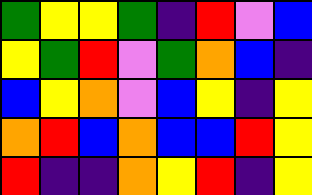[["green", "yellow", "yellow", "green", "indigo", "red", "violet", "blue"], ["yellow", "green", "red", "violet", "green", "orange", "blue", "indigo"], ["blue", "yellow", "orange", "violet", "blue", "yellow", "indigo", "yellow"], ["orange", "red", "blue", "orange", "blue", "blue", "red", "yellow"], ["red", "indigo", "indigo", "orange", "yellow", "red", "indigo", "yellow"]]